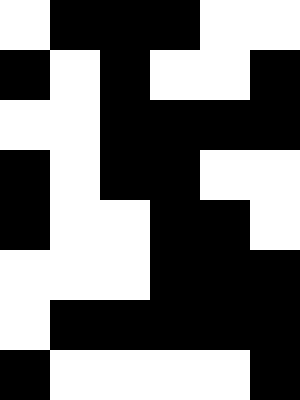[["white", "black", "black", "black", "white", "white"], ["black", "white", "black", "white", "white", "black"], ["white", "white", "black", "black", "black", "black"], ["black", "white", "black", "black", "white", "white"], ["black", "white", "white", "black", "black", "white"], ["white", "white", "white", "black", "black", "black"], ["white", "black", "black", "black", "black", "black"], ["black", "white", "white", "white", "white", "black"]]